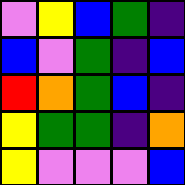[["violet", "yellow", "blue", "green", "indigo"], ["blue", "violet", "green", "indigo", "blue"], ["red", "orange", "green", "blue", "indigo"], ["yellow", "green", "green", "indigo", "orange"], ["yellow", "violet", "violet", "violet", "blue"]]